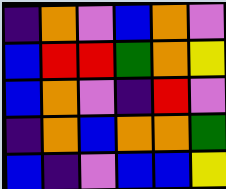[["indigo", "orange", "violet", "blue", "orange", "violet"], ["blue", "red", "red", "green", "orange", "yellow"], ["blue", "orange", "violet", "indigo", "red", "violet"], ["indigo", "orange", "blue", "orange", "orange", "green"], ["blue", "indigo", "violet", "blue", "blue", "yellow"]]